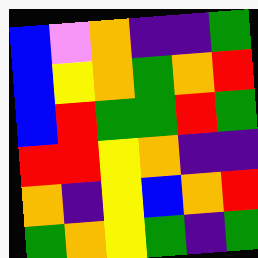[["blue", "violet", "orange", "indigo", "indigo", "green"], ["blue", "yellow", "orange", "green", "orange", "red"], ["blue", "red", "green", "green", "red", "green"], ["red", "red", "yellow", "orange", "indigo", "indigo"], ["orange", "indigo", "yellow", "blue", "orange", "red"], ["green", "orange", "yellow", "green", "indigo", "green"]]